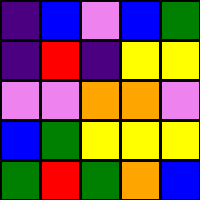[["indigo", "blue", "violet", "blue", "green"], ["indigo", "red", "indigo", "yellow", "yellow"], ["violet", "violet", "orange", "orange", "violet"], ["blue", "green", "yellow", "yellow", "yellow"], ["green", "red", "green", "orange", "blue"]]